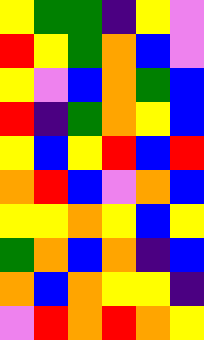[["yellow", "green", "green", "indigo", "yellow", "violet"], ["red", "yellow", "green", "orange", "blue", "violet"], ["yellow", "violet", "blue", "orange", "green", "blue"], ["red", "indigo", "green", "orange", "yellow", "blue"], ["yellow", "blue", "yellow", "red", "blue", "red"], ["orange", "red", "blue", "violet", "orange", "blue"], ["yellow", "yellow", "orange", "yellow", "blue", "yellow"], ["green", "orange", "blue", "orange", "indigo", "blue"], ["orange", "blue", "orange", "yellow", "yellow", "indigo"], ["violet", "red", "orange", "red", "orange", "yellow"]]